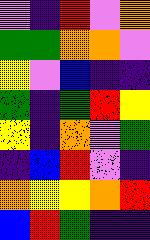[["violet", "indigo", "red", "violet", "orange"], ["green", "green", "orange", "orange", "violet"], ["yellow", "violet", "blue", "indigo", "indigo"], ["green", "indigo", "green", "red", "yellow"], ["yellow", "indigo", "orange", "violet", "green"], ["indigo", "blue", "red", "violet", "indigo"], ["orange", "yellow", "yellow", "orange", "red"], ["blue", "red", "green", "indigo", "indigo"]]